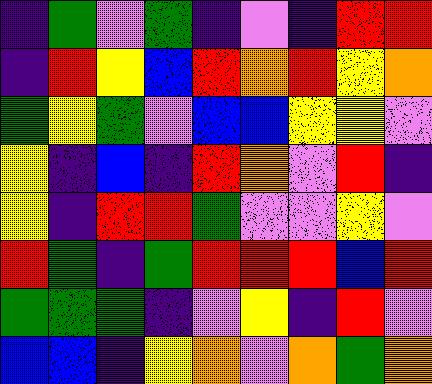[["indigo", "green", "violet", "green", "indigo", "violet", "indigo", "red", "red"], ["indigo", "red", "yellow", "blue", "red", "orange", "red", "yellow", "orange"], ["green", "yellow", "green", "violet", "blue", "blue", "yellow", "yellow", "violet"], ["yellow", "indigo", "blue", "indigo", "red", "orange", "violet", "red", "indigo"], ["yellow", "indigo", "red", "red", "green", "violet", "violet", "yellow", "violet"], ["red", "green", "indigo", "green", "red", "red", "red", "blue", "red"], ["green", "green", "green", "indigo", "violet", "yellow", "indigo", "red", "violet"], ["blue", "blue", "indigo", "yellow", "orange", "violet", "orange", "green", "orange"]]